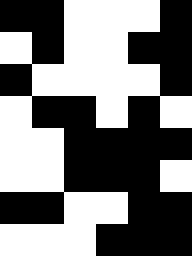[["black", "black", "white", "white", "white", "black"], ["white", "black", "white", "white", "black", "black"], ["black", "white", "white", "white", "white", "black"], ["white", "black", "black", "white", "black", "white"], ["white", "white", "black", "black", "black", "black"], ["white", "white", "black", "black", "black", "white"], ["black", "black", "white", "white", "black", "black"], ["white", "white", "white", "black", "black", "black"]]